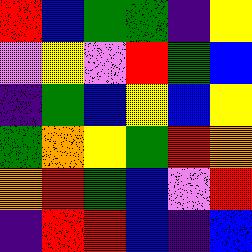[["red", "blue", "green", "green", "indigo", "yellow"], ["violet", "yellow", "violet", "red", "green", "blue"], ["indigo", "green", "blue", "yellow", "blue", "yellow"], ["green", "orange", "yellow", "green", "red", "orange"], ["orange", "red", "green", "blue", "violet", "red"], ["indigo", "red", "red", "blue", "indigo", "blue"]]